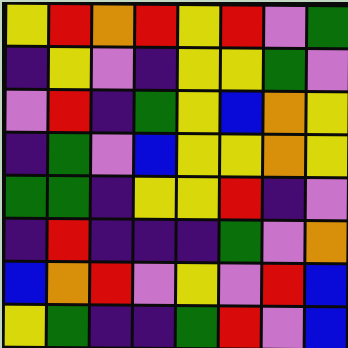[["yellow", "red", "orange", "red", "yellow", "red", "violet", "green"], ["indigo", "yellow", "violet", "indigo", "yellow", "yellow", "green", "violet"], ["violet", "red", "indigo", "green", "yellow", "blue", "orange", "yellow"], ["indigo", "green", "violet", "blue", "yellow", "yellow", "orange", "yellow"], ["green", "green", "indigo", "yellow", "yellow", "red", "indigo", "violet"], ["indigo", "red", "indigo", "indigo", "indigo", "green", "violet", "orange"], ["blue", "orange", "red", "violet", "yellow", "violet", "red", "blue"], ["yellow", "green", "indigo", "indigo", "green", "red", "violet", "blue"]]